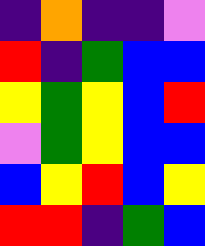[["indigo", "orange", "indigo", "indigo", "violet"], ["red", "indigo", "green", "blue", "blue"], ["yellow", "green", "yellow", "blue", "red"], ["violet", "green", "yellow", "blue", "blue"], ["blue", "yellow", "red", "blue", "yellow"], ["red", "red", "indigo", "green", "blue"]]